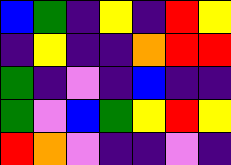[["blue", "green", "indigo", "yellow", "indigo", "red", "yellow"], ["indigo", "yellow", "indigo", "indigo", "orange", "red", "red"], ["green", "indigo", "violet", "indigo", "blue", "indigo", "indigo"], ["green", "violet", "blue", "green", "yellow", "red", "yellow"], ["red", "orange", "violet", "indigo", "indigo", "violet", "indigo"]]